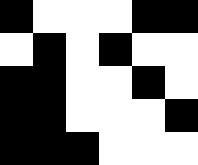[["black", "white", "white", "white", "black", "black"], ["white", "black", "white", "black", "white", "white"], ["black", "black", "white", "white", "black", "white"], ["black", "black", "white", "white", "white", "black"], ["black", "black", "black", "white", "white", "white"]]